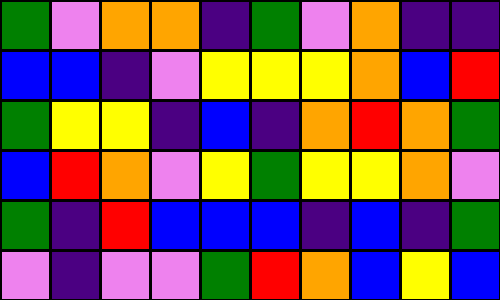[["green", "violet", "orange", "orange", "indigo", "green", "violet", "orange", "indigo", "indigo"], ["blue", "blue", "indigo", "violet", "yellow", "yellow", "yellow", "orange", "blue", "red"], ["green", "yellow", "yellow", "indigo", "blue", "indigo", "orange", "red", "orange", "green"], ["blue", "red", "orange", "violet", "yellow", "green", "yellow", "yellow", "orange", "violet"], ["green", "indigo", "red", "blue", "blue", "blue", "indigo", "blue", "indigo", "green"], ["violet", "indigo", "violet", "violet", "green", "red", "orange", "blue", "yellow", "blue"]]